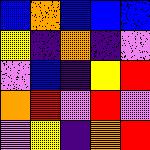[["blue", "orange", "blue", "blue", "blue"], ["yellow", "indigo", "orange", "indigo", "violet"], ["violet", "blue", "indigo", "yellow", "red"], ["orange", "red", "violet", "red", "violet"], ["violet", "yellow", "indigo", "orange", "red"]]